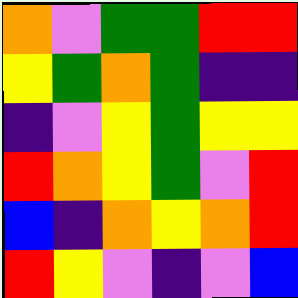[["orange", "violet", "green", "green", "red", "red"], ["yellow", "green", "orange", "green", "indigo", "indigo"], ["indigo", "violet", "yellow", "green", "yellow", "yellow"], ["red", "orange", "yellow", "green", "violet", "red"], ["blue", "indigo", "orange", "yellow", "orange", "red"], ["red", "yellow", "violet", "indigo", "violet", "blue"]]